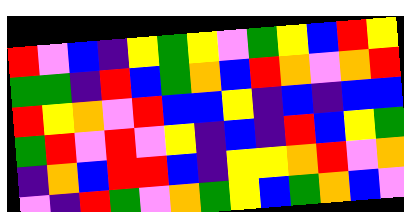[["red", "violet", "blue", "indigo", "yellow", "green", "yellow", "violet", "green", "yellow", "blue", "red", "yellow"], ["green", "green", "indigo", "red", "blue", "green", "orange", "blue", "red", "orange", "violet", "orange", "red"], ["red", "yellow", "orange", "violet", "red", "blue", "blue", "yellow", "indigo", "blue", "indigo", "blue", "blue"], ["green", "red", "violet", "red", "violet", "yellow", "indigo", "blue", "indigo", "red", "blue", "yellow", "green"], ["indigo", "orange", "blue", "red", "red", "blue", "indigo", "yellow", "yellow", "orange", "red", "violet", "orange"], ["violet", "indigo", "red", "green", "violet", "orange", "green", "yellow", "blue", "green", "orange", "blue", "violet"]]